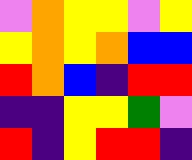[["violet", "orange", "yellow", "yellow", "violet", "yellow"], ["yellow", "orange", "yellow", "orange", "blue", "blue"], ["red", "orange", "blue", "indigo", "red", "red"], ["indigo", "indigo", "yellow", "yellow", "green", "violet"], ["red", "indigo", "yellow", "red", "red", "indigo"]]